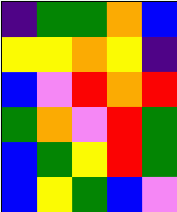[["indigo", "green", "green", "orange", "blue"], ["yellow", "yellow", "orange", "yellow", "indigo"], ["blue", "violet", "red", "orange", "red"], ["green", "orange", "violet", "red", "green"], ["blue", "green", "yellow", "red", "green"], ["blue", "yellow", "green", "blue", "violet"]]